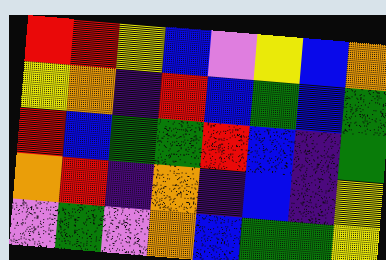[["red", "red", "yellow", "blue", "violet", "yellow", "blue", "orange"], ["yellow", "orange", "indigo", "red", "blue", "green", "blue", "green"], ["red", "blue", "green", "green", "red", "blue", "indigo", "green"], ["orange", "red", "indigo", "orange", "indigo", "blue", "indigo", "yellow"], ["violet", "green", "violet", "orange", "blue", "green", "green", "yellow"]]